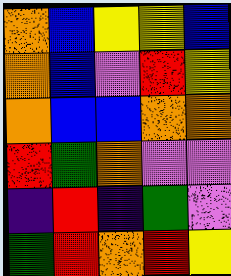[["orange", "blue", "yellow", "yellow", "blue"], ["orange", "blue", "violet", "red", "yellow"], ["orange", "blue", "blue", "orange", "orange"], ["red", "green", "orange", "violet", "violet"], ["indigo", "red", "indigo", "green", "violet"], ["green", "red", "orange", "red", "yellow"]]